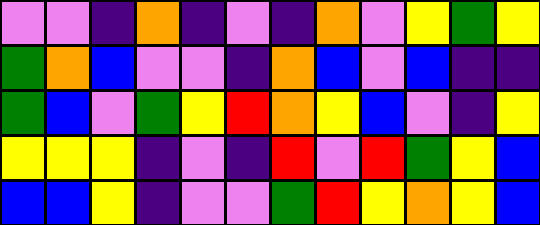[["violet", "violet", "indigo", "orange", "indigo", "violet", "indigo", "orange", "violet", "yellow", "green", "yellow"], ["green", "orange", "blue", "violet", "violet", "indigo", "orange", "blue", "violet", "blue", "indigo", "indigo"], ["green", "blue", "violet", "green", "yellow", "red", "orange", "yellow", "blue", "violet", "indigo", "yellow"], ["yellow", "yellow", "yellow", "indigo", "violet", "indigo", "red", "violet", "red", "green", "yellow", "blue"], ["blue", "blue", "yellow", "indigo", "violet", "violet", "green", "red", "yellow", "orange", "yellow", "blue"]]